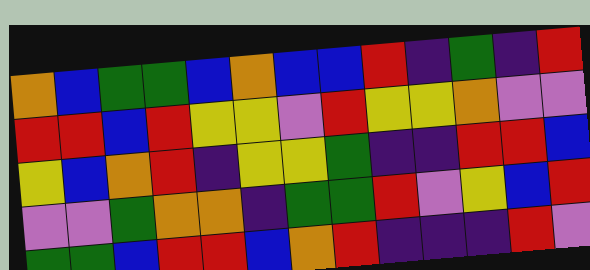[["orange", "blue", "green", "green", "blue", "orange", "blue", "blue", "red", "indigo", "green", "indigo", "red"], ["red", "red", "blue", "red", "yellow", "yellow", "violet", "red", "yellow", "yellow", "orange", "violet", "violet"], ["yellow", "blue", "orange", "red", "indigo", "yellow", "yellow", "green", "indigo", "indigo", "red", "red", "blue"], ["violet", "violet", "green", "orange", "orange", "indigo", "green", "green", "red", "violet", "yellow", "blue", "red"], ["green", "green", "blue", "red", "red", "blue", "orange", "red", "indigo", "indigo", "indigo", "red", "violet"]]